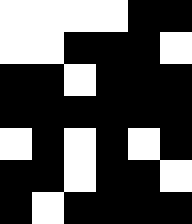[["white", "white", "white", "white", "black", "black"], ["white", "white", "black", "black", "black", "white"], ["black", "black", "white", "black", "black", "black"], ["black", "black", "black", "black", "black", "black"], ["white", "black", "white", "black", "white", "black"], ["black", "black", "white", "black", "black", "white"], ["black", "white", "black", "black", "black", "black"]]